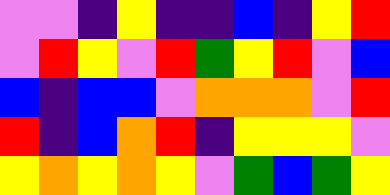[["violet", "violet", "indigo", "yellow", "indigo", "indigo", "blue", "indigo", "yellow", "red"], ["violet", "red", "yellow", "violet", "red", "green", "yellow", "red", "violet", "blue"], ["blue", "indigo", "blue", "blue", "violet", "orange", "orange", "orange", "violet", "red"], ["red", "indigo", "blue", "orange", "red", "indigo", "yellow", "yellow", "yellow", "violet"], ["yellow", "orange", "yellow", "orange", "yellow", "violet", "green", "blue", "green", "yellow"]]